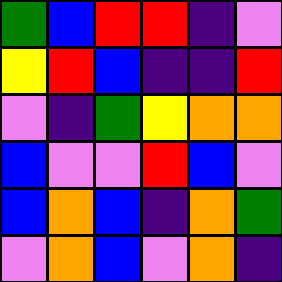[["green", "blue", "red", "red", "indigo", "violet"], ["yellow", "red", "blue", "indigo", "indigo", "red"], ["violet", "indigo", "green", "yellow", "orange", "orange"], ["blue", "violet", "violet", "red", "blue", "violet"], ["blue", "orange", "blue", "indigo", "orange", "green"], ["violet", "orange", "blue", "violet", "orange", "indigo"]]